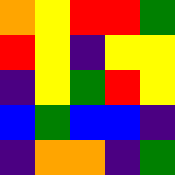[["orange", "yellow", "red", "red", "green"], ["red", "yellow", "indigo", "yellow", "yellow"], ["indigo", "yellow", "green", "red", "yellow"], ["blue", "green", "blue", "blue", "indigo"], ["indigo", "orange", "orange", "indigo", "green"]]